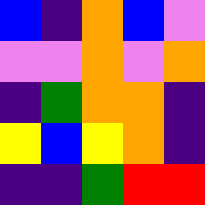[["blue", "indigo", "orange", "blue", "violet"], ["violet", "violet", "orange", "violet", "orange"], ["indigo", "green", "orange", "orange", "indigo"], ["yellow", "blue", "yellow", "orange", "indigo"], ["indigo", "indigo", "green", "red", "red"]]